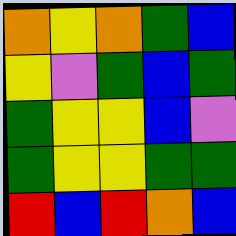[["orange", "yellow", "orange", "green", "blue"], ["yellow", "violet", "green", "blue", "green"], ["green", "yellow", "yellow", "blue", "violet"], ["green", "yellow", "yellow", "green", "green"], ["red", "blue", "red", "orange", "blue"]]